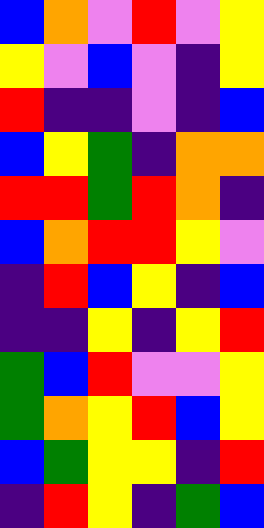[["blue", "orange", "violet", "red", "violet", "yellow"], ["yellow", "violet", "blue", "violet", "indigo", "yellow"], ["red", "indigo", "indigo", "violet", "indigo", "blue"], ["blue", "yellow", "green", "indigo", "orange", "orange"], ["red", "red", "green", "red", "orange", "indigo"], ["blue", "orange", "red", "red", "yellow", "violet"], ["indigo", "red", "blue", "yellow", "indigo", "blue"], ["indigo", "indigo", "yellow", "indigo", "yellow", "red"], ["green", "blue", "red", "violet", "violet", "yellow"], ["green", "orange", "yellow", "red", "blue", "yellow"], ["blue", "green", "yellow", "yellow", "indigo", "red"], ["indigo", "red", "yellow", "indigo", "green", "blue"]]